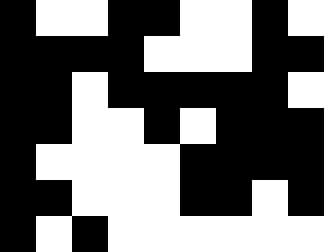[["black", "white", "white", "black", "black", "white", "white", "black", "white"], ["black", "black", "black", "black", "white", "white", "white", "black", "black"], ["black", "black", "white", "black", "black", "black", "black", "black", "white"], ["black", "black", "white", "white", "black", "white", "black", "black", "black"], ["black", "white", "white", "white", "white", "black", "black", "black", "black"], ["black", "black", "white", "white", "white", "black", "black", "white", "black"], ["black", "white", "black", "white", "white", "white", "white", "white", "white"]]